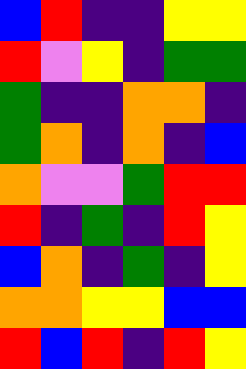[["blue", "red", "indigo", "indigo", "yellow", "yellow"], ["red", "violet", "yellow", "indigo", "green", "green"], ["green", "indigo", "indigo", "orange", "orange", "indigo"], ["green", "orange", "indigo", "orange", "indigo", "blue"], ["orange", "violet", "violet", "green", "red", "red"], ["red", "indigo", "green", "indigo", "red", "yellow"], ["blue", "orange", "indigo", "green", "indigo", "yellow"], ["orange", "orange", "yellow", "yellow", "blue", "blue"], ["red", "blue", "red", "indigo", "red", "yellow"]]